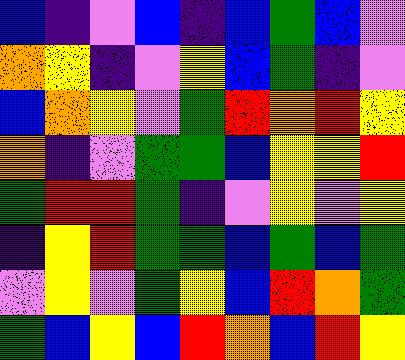[["blue", "indigo", "violet", "blue", "indigo", "blue", "green", "blue", "violet"], ["orange", "yellow", "indigo", "violet", "yellow", "blue", "green", "indigo", "violet"], ["blue", "orange", "yellow", "violet", "green", "red", "orange", "red", "yellow"], ["orange", "indigo", "violet", "green", "green", "blue", "yellow", "yellow", "red"], ["green", "red", "red", "green", "indigo", "violet", "yellow", "violet", "yellow"], ["indigo", "yellow", "red", "green", "green", "blue", "green", "blue", "green"], ["violet", "yellow", "violet", "green", "yellow", "blue", "red", "orange", "green"], ["green", "blue", "yellow", "blue", "red", "orange", "blue", "red", "yellow"]]